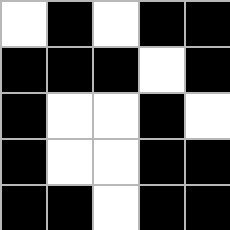[["white", "black", "white", "black", "black"], ["black", "black", "black", "white", "black"], ["black", "white", "white", "black", "white"], ["black", "white", "white", "black", "black"], ["black", "black", "white", "black", "black"]]